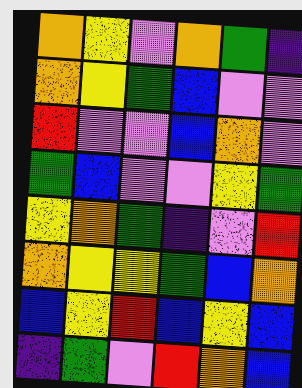[["orange", "yellow", "violet", "orange", "green", "indigo"], ["orange", "yellow", "green", "blue", "violet", "violet"], ["red", "violet", "violet", "blue", "orange", "violet"], ["green", "blue", "violet", "violet", "yellow", "green"], ["yellow", "orange", "green", "indigo", "violet", "red"], ["orange", "yellow", "yellow", "green", "blue", "orange"], ["blue", "yellow", "red", "blue", "yellow", "blue"], ["indigo", "green", "violet", "red", "orange", "blue"]]